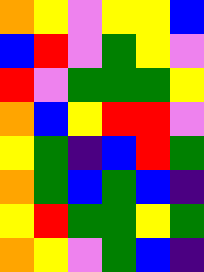[["orange", "yellow", "violet", "yellow", "yellow", "blue"], ["blue", "red", "violet", "green", "yellow", "violet"], ["red", "violet", "green", "green", "green", "yellow"], ["orange", "blue", "yellow", "red", "red", "violet"], ["yellow", "green", "indigo", "blue", "red", "green"], ["orange", "green", "blue", "green", "blue", "indigo"], ["yellow", "red", "green", "green", "yellow", "green"], ["orange", "yellow", "violet", "green", "blue", "indigo"]]